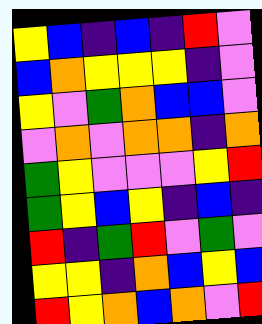[["yellow", "blue", "indigo", "blue", "indigo", "red", "violet"], ["blue", "orange", "yellow", "yellow", "yellow", "indigo", "violet"], ["yellow", "violet", "green", "orange", "blue", "blue", "violet"], ["violet", "orange", "violet", "orange", "orange", "indigo", "orange"], ["green", "yellow", "violet", "violet", "violet", "yellow", "red"], ["green", "yellow", "blue", "yellow", "indigo", "blue", "indigo"], ["red", "indigo", "green", "red", "violet", "green", "violet"], ["yellow", "yellow", "indigo", "orange", "blue", "yellow", "blue"], ["red", "yellow", "orange", "blue", "orange", "violet", "red"]]